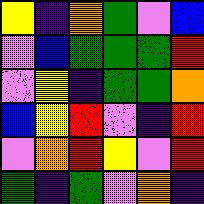[["yellow", "indigo", "orange", "green", "violet", "blue"], ["violet", "blue", "green", "green", "green", "red"], ["violet", "yellow", "indigo", "green", "green", "orange"], ["blue", "yellow", "red", "violet", "indigo", "red"], ["violet", "orange", "red", "yellow", "violet", "red"], ["green", "indigo", "green", "violet", "orange", "indigo"]]